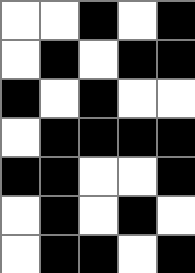[["white", "white", "black", "white", "black"], ["white", "black", "white", "black", "black"], ["black", "white", "black", "white", "white"], ["white", "black", "black", "black", "black"], ["black", "black", "white", "white", "black"], ["white", "black", "white", "black", "white"], ["white", "black", "black", "white", "black"]]